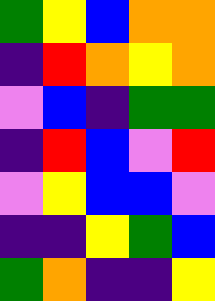[["green", "yellow", "blue", "orange", "orange"], ["indigo", "red", "orange", "yellow", "orange"], ["violet", "blue", "indigo", "green", "green"], ["indigo", "red", "blue", "violet", "red"], ["violet", "yellow", "blue", "blue", "violet"], ["indigo", "indigo", "yellow", "green", "blue"], ["green", "orange", "indigo", "indigo", "yellow"]]